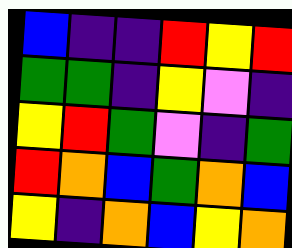[["blue", "indigo", "indigo", "red", "yellow", "red"], ["green", "green", "indigo", "yellow", "violet", "indigo"], ["yellow", "red", "green", "violet", "indigo", "green"], ["red", "orange", "blue", "green", "orange", "blue"], ["yellow", "indigo", "orange", "blue", "yellow", "orange"]]